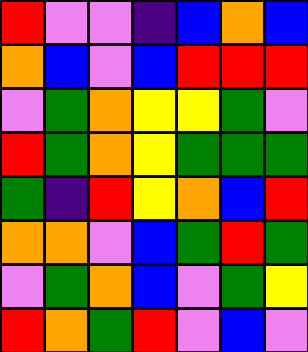[["red", "violet", "violet", "indigo", "blue", "orange", "blue"], ["orange", "blue", "violet", "blue", "red", "red", "red"], ["violet", "green", "orange", "yellow", "yellow", "green", "violet"], ["red", "green", "orange", "yellow", "green", "green", "green"], ["green", "indigo", "red", "yellow", "orange", "blue", "red"], ["orange", "orange", "violet", "blue", "green", "red", "green"], ["violet", "green", "orange", "blue", "violet", "green", "yellow"], ["red", "orange", "green", "red", "violet", "blue", "violet"]]